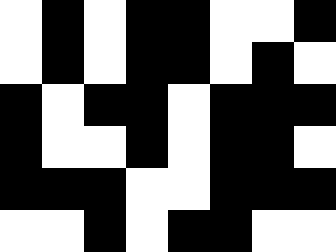[["white", "black", "white", "black", "black", "white", "white", "black"], ["white", "black", "white", "black", "black", "white", "black", "white"], ["black", "white", "black", "black", "white", "black", "black", "black"], ["black", "white", "white", "black", "white", "black", "black", "white"], ["black", "black", "black", "white", "white", "black", "black", "black"], ["white", "white", "black", "white", "black", "black", "white", "white"]]